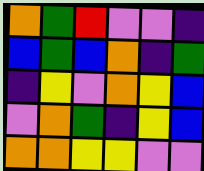[["orange", "green", "red", "violet", "violet", "indigo"], ["blue", "green", "blue", "orange", "indigo", "green"], ["indigo", "yellow", "violet", "orange", "yellow", "blue"], ["violet", "orange", "green", "indigo", "yellow", "blue"], ["orange", "orange", "yellow", "yellow", "violet", "violet"]]